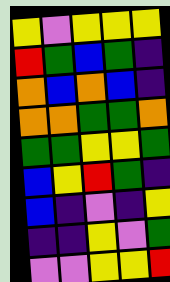[["yellow", "violet", "yellow", "yellow", "yellow"], ["red", "green", "blue", "green", "indigo"], ["orange", "blue", "orange", "blue", "indigo"], ["orange", "orange", "green", "green", "orange"], ["green", "green", "yellow", "yellow", "green"], ["blue", "yellow", "red", "green", "indigo"], ["blue", "indigo", "violet", "indigo", "yellow"], ["indigo", "indigo", "yellow", "violet", "green"], ["violet", "violet", "yellow", "yellow", "red"]]